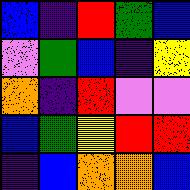[["blue", "indigo", "red", "green", "blue"], ["violet", "green", "blue", "indigo", "yellow"], ["orange", "indigo", "red", "violet", "violet"], ["blue", "green", "yellow", "red", "red"], ["indigo", "blue", "orange", "orange", "blue"]]